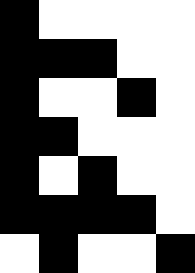[["black", "white", "white", "white", "white"], ["black", "black", "black", "white", "white"], ["black", "white", "white", "black", "white"], ["black", "black", "white", "white", "white"], ["black", "white", "black", "white", "white"], ["black", "black", "black", "black", "white"], ["white", "black", "white", "white", "black"]]